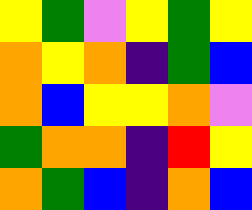[["yellow", "green", "violet", "yellow", "green", "yellow"], ["orange", "yellow", "orange", "indigo", "green", "blue"], ["orange", "blue", "yellow", "yellow", "orange", "violet"], ["green", "orange", "orange", "indigo", "red", "yellow"], ["orange", "green", "blue", "indigo", "orange", "blue"]]